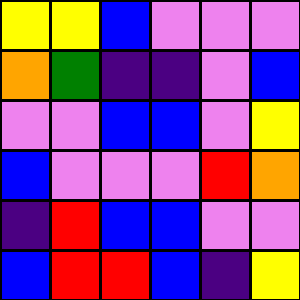[["yellow", "yellow", "blue", "violet", "violet", "violet"], ["orange", "green", "indigo", "indigo", "violet", "blue"], ["violet", "violet", "blue", "blue", "violet", "yellow"], ["blue", "violet", "violet", "violet", "red", "orange"], ["indigo", "red", "blue", "blue", "violet", "violet"], ["blue", "red", "red", "blue", "indigo", "yellow"]]